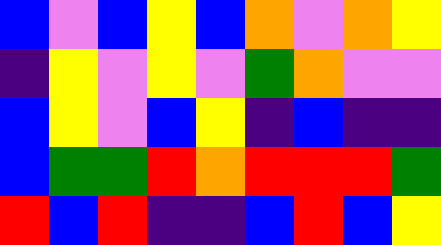[["blue", "violet", "blue", "yellow", "blue", "orange", "violet", "orange", "yellow"], ["indigo", "yellow", "violet", "yellow", "violet", "green", "orange", "violet", "violet"], ["blue", "yellow", "violet", "blue", "yellow", "indigo", "blue", "indigo", "indigo"], ["blue", "green", "green", "red", "orange", "red", "red", "red", "green"], ["red", "blue", "red", "indigo", "indigo", "blue", "red", "blue", "yellow"]]